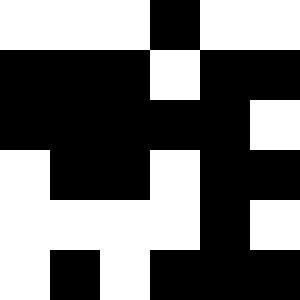[["white", "white", "white", "black", "white", "white"], ["black", "black", "black", "white", "black", "black"], ["black", "black", "black", "black", "black", "white"], ["white", "black", "black", "white", "black", "black"], ["white", "white", "white", "white", "black", "white"], ["white", "black", "white", "black", "black", "black"]]